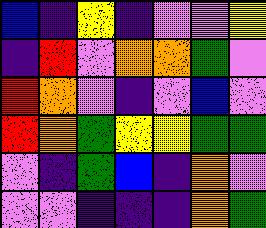[["blue", "indigo", "yellow", "indigo", "violet", "violet", "yellow"], ["indigo", "red", "violet", "orange", "orange", "green", "violet"], ["red", "orange", "violet", "indigo", "violet", "blue", "violet"], ["red", "orange", "green", "yellow", "yellow", "green", "green"], ["violet", "indigo", "green", "blue", "indigo", "orange", "violet"], ["violet", "violet", "indigo", "indigo", "indigo", "orange", "green"]]